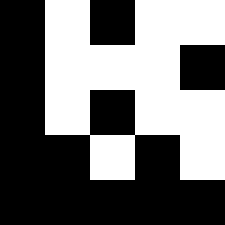[["black", "white", "black", "white", "white"], ["black", "white", "white", "white", "black"], ["black", "white", "black", "white", "white"], ["black", "black", "white", "black", "white"], ["black", "black", "black", "black", "black"]]